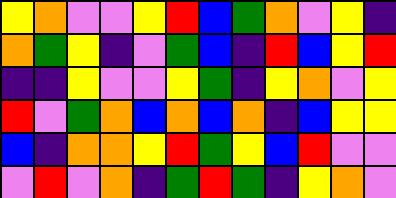[["yellow", "orange", "violet", "violet", "yellow", "red", "blue", "green", "orange", "violet", "yellow", "indigo"], ["orange", "green", "yellow", "indigo", "violet", "green", "blue", "indigo", "red", "blue", "yellow", "red"], ["indigo", "indigo", "yellow", "violet", "violet", "yellow", "green", "indigo", "yellow", "orange", "violet", "yellow"], ["red", "violet", "green", "orange", "blue", "orange", "blue", "orange", "indigo", "blue", "yellow", "yellow"], ["blue", "indigo", "orange", "orange", "yellow", "red", "green", "yellow", "blue", "red", "violet", "violet"], ["violet", "red", "violet", "orange", "indigo", "green", "red", "green", "indigo", "yellow", "orange", "violet"]]